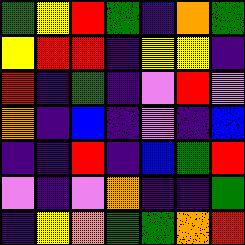[["green", "yellow", "red", "green", "indigo", "orange", "green"], ["yellow", "red", "red", "indigo", "yellow", "yellow", "indigo"], ["red", "indigo", "green", "indigo", "violet", "red", "violet"], ["orange", "indigo", "blue", "indigo", "violet", "indigo", "blue"], ["indigo", "indigo", "red", "indigo", "blue", "green", "red"], ["violet", "indigo", "violet", "orange", "indigo", "indigo", "green"], ["indigo", "yellow", "orange", "green", "green", "orange", "red"]]